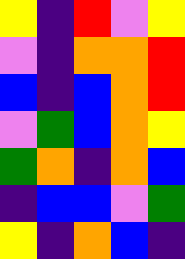[["yellow", "indigo", "red", "violet", "yellow"], ["violet", "indigo", "orange", "orange", "red"], ["blue", "indigo", "blue", "orange", "red"], ["violet", "green", "blue", "orange", "yellow"], ["green", "orange", "indigo", "orange", "blue"], ["indigo", "blue", "blue", "violet", "green"], ["yellow", "indigo", "orange", "blue", "indigo"]]